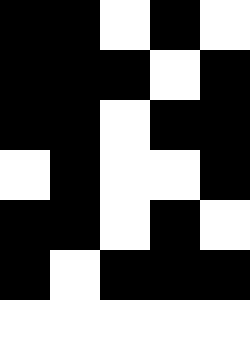[["black", "black", "white", "black", "white"], ["black", "black", "black", "white", "black"], ["black", "black", "white", "black", "black"], ["white", "black", "white", "white", "black"], ["black", "black", "white", "black", "white"], ["black", "white", "black", "black", "black"], ["white", "white", "white", "white", "white"]]